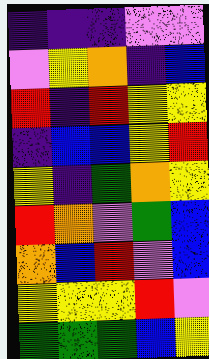[["indigo", "indigo", "indigo", "violet", "violet"], ["violet", "yellow", "orange", "indigo", "blue"], ["red", "indigo", "red", "yellow", "yellow"], ["indigo", "blue", "blue", "yellow", "red"], ["yellow", "indigo", "green", "orange", "yellow"], ["red", "orange", "violet", "green", "blue"], ["orange", "blue", "red", "violet", "blue"], ["yellow", "yellow", "yellow", "red", "violet"], ["green", "green", "green", "blue", "yellow"]]